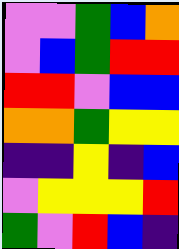[["violet", "violet", "green", "blue", "orange"], ["violet", "blue", "green", "red", "red"], ["red", "red", "violet", "blue", "blue"], ["orange", "orange", "green", "yellow", "yellow"], ["indigo", "indigo", "yellow", "indigo", "blue"], ["violet", "yellow", "yellow", "yellow", "red"], ["green", "violet", "red", "blue", "indigo"]]